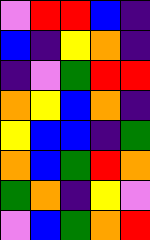[["violet", "red", "red", "blue", "indigo"], ["blue", "indigo", "yellow", "orange", "indigo"], ["indigo", "violet", "green", "red", "red"], ["orange", "yellow", "blue", "orange", "indigo"], ["yellow", "blue", "blue", "indigo", "green"], ["orange", "blue", "green", "red", "orange"], ["green", "orange", "indigo", "yellow", "violet"], ["violet", "blue", "green", "orange", "red"]]